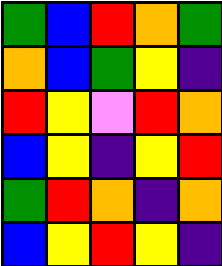[["green", "blue", "red", "orange", "green"], ["orange", "blue", "green", "yellow", "indigo"], ["red", "yellow", "violet", "red", "orange"], ["blue", "yellow", "indigo", "yellow", "red"], ["green", "red", "orange", "indigo", "orange"], ["blue", "yellow", "red", "yellow", "indigo"]]